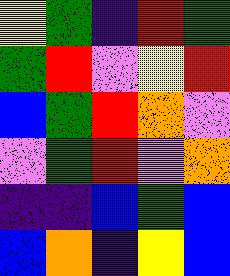[["yellow", "green", "indigo", "red", "green"], ["green", "red", "violet", "yellow", "red"], ["blue", "green", "red", "orange", "violet"], ["violet", "green", "red", "violet", "orange"], ["indigo", "indigo", "blue", "green", "blue"], ["blue", "orange", "indigo", "yellow", "blue"]]